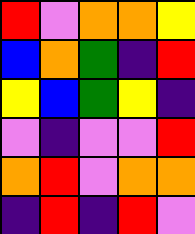[["red", "violet", "orange", "orange", "yellow"], ["blue", "orange", "green", "indigo", "red"], ["yellow", "blue", "green", "yellow", "indigo"], ["violet", "indigo", "violet", "violet", "red"], ["orange", "red", "violet", "orange", "orange"], ["indigo", "red", "indigo", "red", "violet"]]